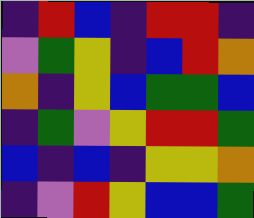[["indigo", "red", "blue", "indigo", "red", "red", "indigo"], ["violet", "green", "yellow", "indigo", "blue", "red", "orange"], ["orange", "indigo", "yellow", "blue", "green", "green", "blue"], ["indigo", "green", "violet", "yellow", "red", "red", "green"], ["blue", "indigo", "blue", "indigo", "yellow", "yellow", "orange"], ["indigo", "violet", "red", "yellow", "blue", "blue", "green"]]